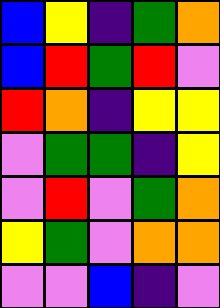[["blue", "yellow", "indigo", "green", "orange"], ["blue", "red", "green", "red", "violet"], ["red", "orange", "indigo", "yellow", "yellow"], ["violet", "green", "green", "indigo", "yellow"], ["violet", "red", "violet", "green", "orange"], ["yellow", "green", "violet", "orange", "orange"], ["violet", "violet", "blue", "indigo", "violet"]]